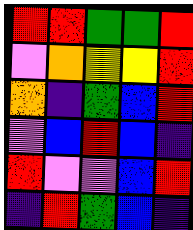[["red", "red", "green", "green", "red"], ["violet", "orange", "yellow", "yellow", "red"], ["orange", "indigo", "green", "blue", "red"], ["violet", "blue", "red", "blue", "indigo"], ["red", "violet", "violet", "blue", "red"], ["indigo", "red", "green", "blue", "indigo"]]